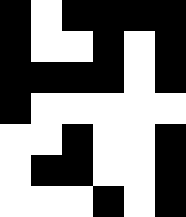[["black", "white", "black", "black", "black", "black"], ["black", "white", "white", "black", "white", "black"], ["black", "black", "black", "black", "white", "black"], ["black", "white", "white", "white", "white", "white"], ["white", "white", "black", "white", "white", "black"], ["white", "black", "black", "white", "white", "black"], ["white", "white", "white", "black", "white", "black"]]